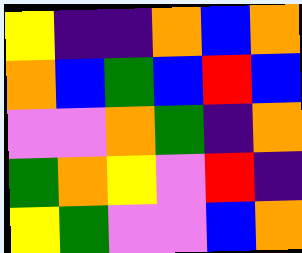[["yellow", "indigo", "indigo", "orange", "blue", "orange"], ["orange", "blue", "green", "blue", "red", "blue"], ["violet", "violet", "orange", "green", "indigo", "orange"], ["green", "orange", "yellow", "violet", "red", "indigo"], ["yellow", "green", "violet", "violet", "blue", "orange"]]